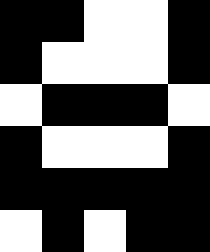[["black", "black", "white", "white", "black"], ["black", "white", "white", "white", "black"], ["white", "black", "black", "black", "white"], ["black", "white", "white", "white", "black"], ["black", "black", "black", "black", "black"], ["white", "black", "white", "black", "black"]]